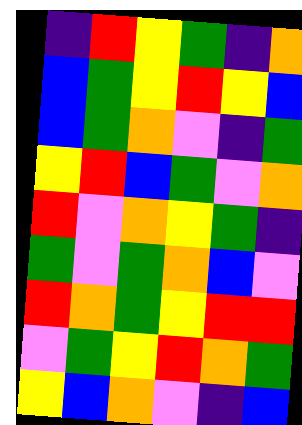[["indigo", "red", "yellow", "green", "indigo", "orange"], ["blue", "green", "yellow", "red", "yellow", "blue"], ["blue", "green", "orange", "violet", "indigo", "green"], ["yellow", "red", "blue", "green", "violet", "orange"], ["red", "violet", "orange", "yellow", "green", "indigo"], ["green", "violet", "green", "orange", "blue", "violet"], ["red", "orange", "green", "yellow", "red", "red"], ["violet", "green", "yellow", "red", "orange", "green"], ["yellow", "blue", "orange", "violet", "indigo", "blue"]]